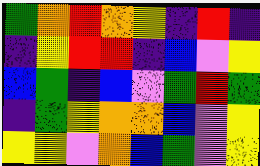[["green", "orange", "red", "orange", "yellow", "indigo", "red", "indigo"], ["indigo", "yellow", "red", "red", "indigo", "blue", "violet", "yellow"], ["blue", "green", "indigo", "blue", "violet", "green", "red", "green"], ["indigo", "green", "yellow", "orange", "orange", "blue", "violet", "yellow"], ["yellow", "yellow", "violet", "orange", "blue", "green", "violet", "yellow"]]